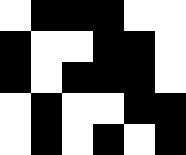[["white", "black", "black", "black", "white", "white"], ["black", "white", "white", "black", "black", "white"], ["black", "white", "black", "black", "black", "white"], ["white", "black", "white", "white", "black", "black"], ["white", "black", "white", "black", "white", "black"]]